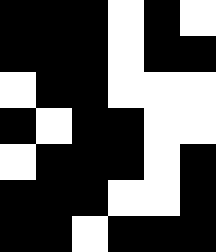[["black", "black", "black", "white", "black", "white"], ["black", "black", "black", "white", "black", "black"], ["white", "black", "black", "white", "white", "white"], ["black", "white", "black", "black", "white", "white"], ["white", "black", "black", "black", "white", "black"], ["black", "black", "black", "white", "white", "black"], ["black", "black", "white", "black", "black", "black"]]